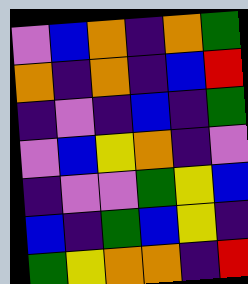[["violet", "blue", "orange", "indigo", "orange", "green"], ["orange", "indigo", "orange", "indigo", "blue", "red"], ["indigo", "violet", "indigo", "blue", "indigo", "green"], ["violet", "blue", "yellow", "orange", "indigo", "violet"], ["indigo", "violet", "violet", "green", "yellow", "blue"], ["blue", "indigo", "green", "blue", "yellow", "indigo"], ["green", "yellow", "orange", "orange", "indigo", "red"]]